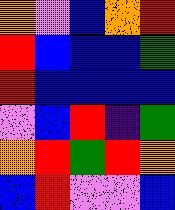[["orange", "violet", "blue", "orange", "red"], ["red", "blue", "blue", "blue", "green"], ["red", "blue", "blue", "blue", "blue"], ["violet", "blue", "red", "indigo", "green"], ["orange", "red", "green", "red", "orange"], ["blue", "red", "violet", "violet", "blue"]]